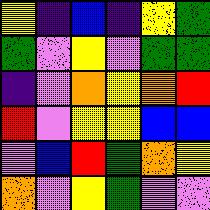[["yellow", "indigo", "blue", "indigo", "yellow", "green"], ["green", "violet", "yellow", "violet", "green", "green"], ["indigo", "violet", "orange", "yellow", "orange", "red"], ["red", "violet", "yellow", "yellow", "blue", "blue"], ["violet", "blue", "red", "green", "orange", "yellow"], ["orange", "violet", "yellow", "green", "violet", "violet"]]